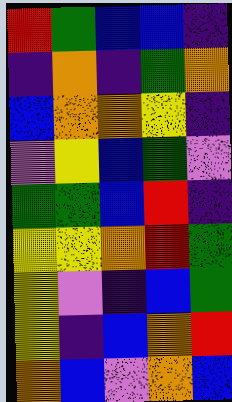[["red", "green", "blue", "blue", "indigo"], ["indigo", "orange", "indigo", "green", "orange"], ["blue", "orange", "orange", "yellow", "indigo"], ["violet", "yellow", "blue", "green", "violet"], ["green", "green", "blue", "red", "indigo"], ["yellow", "yellow", "orange", "red", "green"], ["yellow", "violet", "indigo", "blue", "green"], ["yellow", "indigo", "blue", "orange", "red"], ["orange", "blue", "violet", "orange", "blue"]]